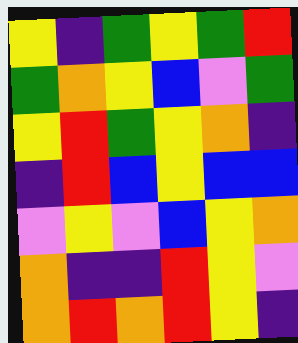[["yellow", "indigo", "green", "yellow", "green", "red"], ["green", "orange", "yellow", "blue", "violet", "green"], ["yellow", "red", "green", "yellow", "orange", "indigo"], ["indigo", "red", "blue", "yellow", "blue", "blue"], ["violet", "yellow", "violet", "blue", "yellow", "orange"], ["orange", "indigo", "indigo", "red", "yellow", "violet"], ["orange", "red", "orange", "red", "yellow", "indigo"]]